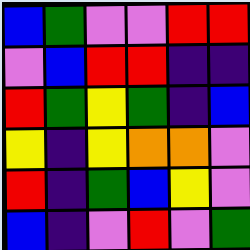[["blue", "green", "violet", "violet", "red", "red"], ["violet", "blue", "red", "red", "indigo", "indigo"], ["red", "green", "yellow", "green", "indigo", "blue"], ["yellow", "indigo", "yellow", "orange", "orange", "violet"], ["red", "indigo", "green", "blue", "yellow", "violet"], ["blue", "indigo", "violet", "red", "violet", "green"]]